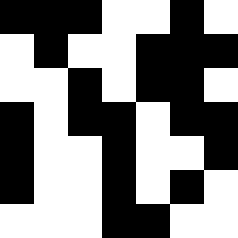[["black", "black", "black", "white", "white", "black", "white"], ["white", "black", "white", "white", "black", "black", "black"], ["white", "white", "black", "white", "black", "black", "white"], ["black", "white", "black", "black", "white", "black", "black"], ["black", "white", "white", "black", "white", "white", "black"], ["black", "white", "white", "black", "white", "black", "white"], ["white", "white", "white", "black", "black", "white", "white"]]